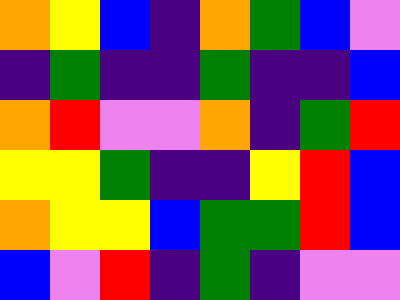[["orange", "yellow", "blue", "indigo", "orange", "green", "blue", "violet"], ["indigo", "green", "indigo", "indigo", "green", "indigo", "indigo", "blue"], ["orange", "red", "violet", "violet", "orange", "indigo", "green", "red"], ["yellow", "yellow", "green", "indigo", "indigo", "yellow", "red", "blue"], ["orange", "yellow", "yellow", "blue", "green", "green", "red", "blue"], ["blue", "violet", "red", "indigo", "green", "indigo", "violet", "violet"]]